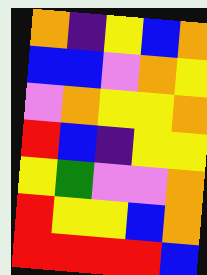[["orange", "indigo", "yellow", "blue", "orange"], ["blue", "blue", "violet", "orange", "yellow"], ["violet", "orange", "yellow", "yellow", "orange"], ["red", "blue", "indigo", "yellow", "yellow"], ["yellow", "green", "violet", "violet", "orange"], ["red", "yellow", "yellow", "blue", "orange"], ["red", "red", "red", "red", "blue"]]